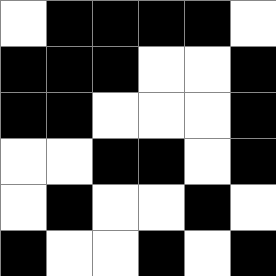[["white", "black", "black", "black", "black", "white"], ["black", "black", "black", "white", "white", "black"], ["black", "black", "white", "white", "white", "black"], ["white", "white", "black", "black", "white", "black"], ["white", "black", "white", "white", "black", "white"], ["black", "white", "white", "black", "white", "black"]]